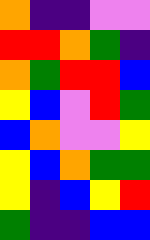[["orange", "indigo", "indigo", "violet", "violet"], ["red", "red", "orange", "green", "indigo"], ["orange", "green", "red", "red", "blue"], ["yellow", "blue", "violet", "red", "green"], ["blue", "orange", "violet", "violet", "yellow"], ["yellow", "blue", "orange", "green", "green"], ["yellow", "indigo", "blue", "yellow", "red"], ["green", "indigo", "indigo", "blue", "blue"]]